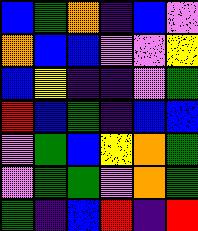[["blue", "green", "orange", "indigo", "blue", "violet"], ["orange", "blue", "blue", "violet", "violet", "yellow"], ["blue", "yellow", "indigo", "indigo", "violet", "green"], ["red", "blue", "green", "indigo", "blue", "blue"], ["violet", "green", "blue", "yellow", "orange", "green"], ["violet", "green", "green", "violet", "orange", "green"], ["green", "indigo", "blue", "red", "indigo", "red"]]